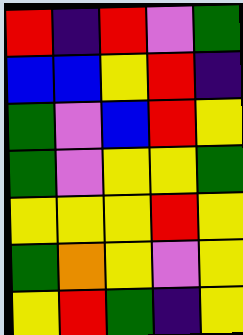[["red", "indigo", "red", "violet", "green"], ["blue", "blue", "yellow", "red", "indigo"], ["green", "violet", "blue", "red", "yellow"], ["green", "violet", "yellow", "yellow", "green"], ["yellow", "yellow", "yellow", "red", "yellow"], ["green", "orange", "yellow", "violet", "yellow"], ["yellow", "red", "green", "indigo", "yellow"]]